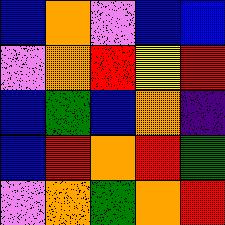[["blue", "orange", "violet", "blue", "blue"], ["violet", "orange", "red", "yellow", "red"], ["blue", "green", "blue", "orange", "indigo"], ["blue", "red", "orange", "red", "green"], ["violet", "orange", "green", "orange", "red"]]